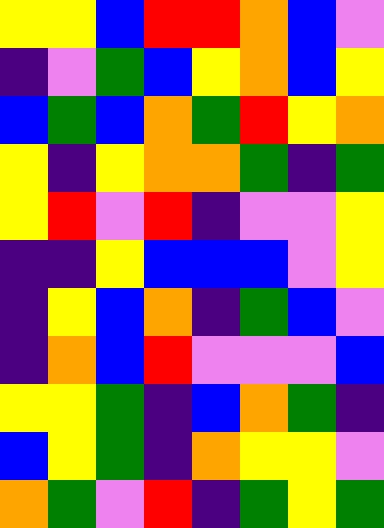[["yellow", "yellow", "blue", "red", "red", "orange", "blue", "violet"], ["indigo", "violet", "green", "blue", "yellow", "orange", "blue", "yellow"], ["blue", "green", "blue", "orange", "green", "red", "yellow", "orange"], ["yellow", "indigo", "yellow", "orange", "orange", "green", "indigo", "green"], ["yellow", "red", "violet", "red", "indigo", "violet", "violet", "yellow"], ["indigo", "indigo", "yellow", "blue", "blue", "blue", "violet", "yellow"], ["indigo", "yellow", "blue", "orange", "indigo", "green", "blue", "violet"], ["indigo", "orange", "blue", "red", "violet", "violet", "violet", "blue"], ["yellow", "yellow", "green", "indigo", "blue", "orange", "green", "indigo"], ["blue", "yellow", "green", "indigo", "orange", "yellow", "yellow", "violet"], ["orange", "green", "violet", "red", "indigo", "green", "yellow", "green"]]